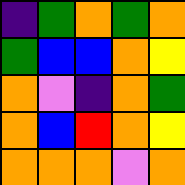[["indigo", "green", "orange", "green", "orange"], ["green", "blue", "blue", "orange", "yellow"], ["orange", "violet", "indigo", "orange", "green"], ["orange", "blue", "red", "orange", "yellow"], ["orange", "orange", "orange", "violet", "orange"]]